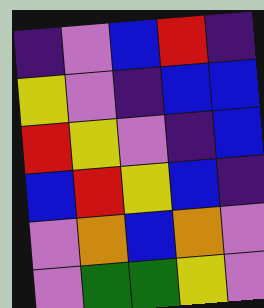[["indigo", "violet", "blue", "red", "indigo"], ["yellow", "violet", "indigo", "blue", "blue"], ["red", "yellow", "violet", "indigo", "blue"], ["blue", "red", "yellow", "blue", "indigo"], ["violet", "orange", "blue", "orange", "violet"], ["violet", "green", "green", "yellow", "violet"]]